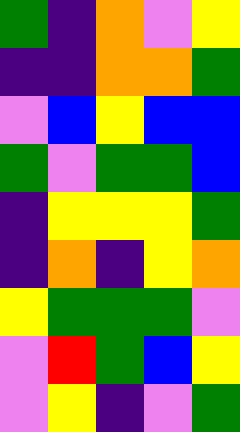[["green", "indigo", "orange", "violet", "yellow"], ["indigo", "indigo", "orange", "orange", "green"], ["violet", "blue", "yellow", "blue", "blue"], ["green", "violet", "green", "green", "blue"], ["indigo", "yellow", "yellow", "yellow", "green"], ["indigo", "orange", "indigo", "yellow", "orange"], ["yellow", "green", "green", "green", "violet"], ["violet", "red", "green", "blue", "yellow"], ["violet", "yellow", "indigo", "violet", "green"]]